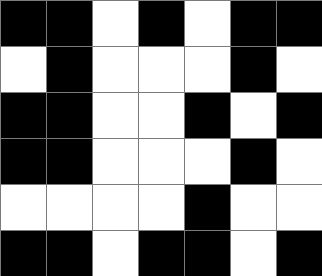[["black", "black", "white", "black", "white", "black", "black"], ["white", "black", "white", "white", "white", "black", "white"], ["black", "black", "white", "white", "black", "white", "black"], ["black", "black", "white", "white", "white", "black", "white"], ["white", "white", "white", "white", "black", "white", "white"], ["black", "black", "white", "black", "black", "white", "black"]]